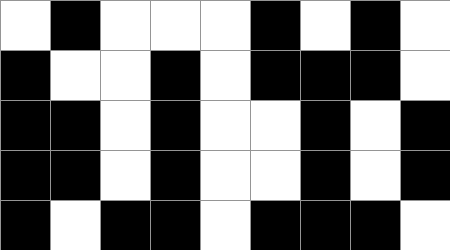[["white", "black", "white", "white", "white", "black", "white", "black", "white"], ["black", "white", "white", "black", "white", "black", "black", "black", "white"], ["black", "black", "white", "black", "white", "white", "black", "white", "black"], ["black", "black", "white", "black", "white", "white", "black", "white", "black"], ["black", "white", "black", "black", "white", "black", "black", "black", "white"]]